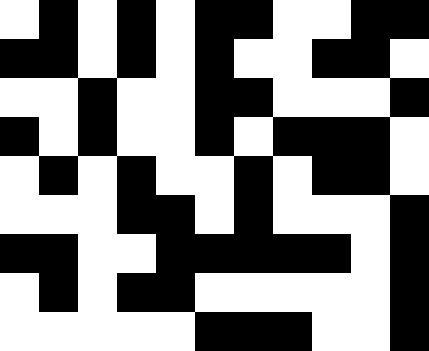[["white", "black", "white", "black", "white", "black", "black", "white", "white", "black", "black"], ["black", "black", "white", "black", "white", "black", "white", "white", "black", "black", "white"], ["white", "white", "black", "white", "white", "black", "black", "white", "white", "white", "black"], ["black", "white", "black", "white", "white", "black", "white", "black", "black", "black", "white"], ["white", "black", "white", "black", "white", "white", "black", "white", "black", "black", "white"], ["white", "white", "white", "black", "black", "white", "black", "white", "white", "white", "black"], ["black", "black", "white", "white", "black", "black", "black", "black", "black", "white", "black"], ["white", "black", "white", "black", "black", "white", "white", "white", "white", "white", "black"], ["white", "white", "white", "white", "white", "black", "black", "black", "white", "white", "black"]]